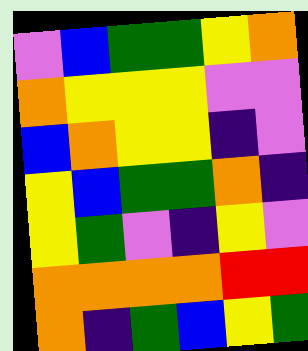[["violet", "blue", "green", "green", "yellow", "orange"], ["orange", "yellow", "yellow", "yellow", "violet", "violet"], ["blue", "orange", "yellow", "yellow", "indigo", "violet"], ["yellow", "blue", "green", "green", "orange", "indigo"], ["yellow", "green", "violet", "indigo", "yellow", "violet"], ["orange", "orange", "orange", "orange", "red", "red"], ["orange", "indigo", "green", "blue", "yellow", "green"]]